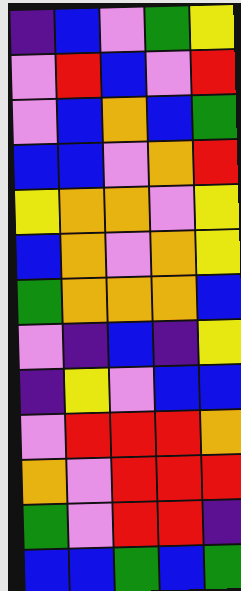[["indigo", "blue", "violet", "green", "yellow"], ["violet", "red", "blue", "violet", "red"], ["violet", "blue", "orange", "blue", "green"], ["blue", "blue", "violet", "orange", "red"], ["yellow", "orange", "orange", "violet", "yellow"], ["blue", "orange", "violet", "orange", "yellow"], ["green", "orange", "orange", "orange", "blue"], ["violet", "indigo", "blue", "indigo", "yellow"], ["indigo", "yellow", "violet", "blue", "blue"], ["violet", "red", "red", "red", "orange"], ["orange", "violet", "red", "red", "red"], ["green", "violet", "red", "red", "indigo"], ["blue", "blue", "green", "blue", "green"]]